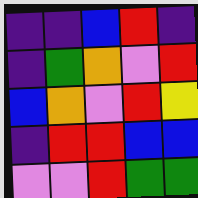[["indigo", "indigo", "blue", "red", "indigo"], ["indigo", "green", "orange", "violet", "red"], ["blue", "orange", "violet", "red", "yellow"], ["indigo", "red", "red", "blue", "blue"], ["violet", "violet", "red", "green", "green"]]